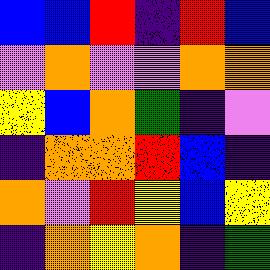[["blue", "blue", "red", "indigo", "red", "blue"], ["violet", "orange", "violet", "violet", "orange", "orange"], ["yellow", "blue", "orange", "green", "indigo", "violet"], ["indigo", "orange", "orange", "red", "blue", "indigo"], ["orange", "violet", "red", "yellow", "blue", "yellow"], ["indigo", "orange", "yellow", "orange", "indigo", "green"]]